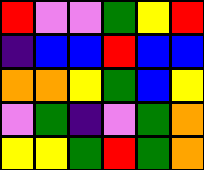[["red", "violet", "violet", "green", "yellow", "red"], ["indigo", "blue", "blue", "red", "blue", "blue"], ["orange", "orange", "yellow", "green", "blue", "yellow"], ["violet", "green", "indigo", "violet", "green", "orange"], ["yellow", "yellow", "green", "red", "green", "orange"]]